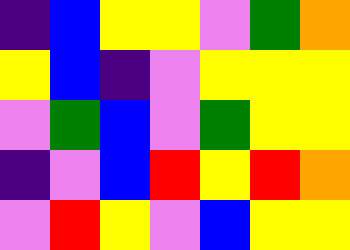[["indigo", "blue", "yellow", "yellow", "violet", "green", "orange"], ["yellow", "blue", "indigo", "violet", "yellow", "yellow", "yellow"], ["violet", "green", "blue", "violet", "green", "yellow", "yellow"], ["indigo", "violet", "blue", "red", "yellow", "red", "orange"], ["violet", "red", "yellow", "violet", "blue", "yellow", "yellow"]]